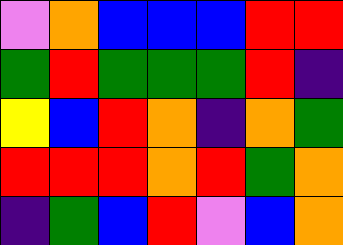[["violet", "orange", "blue", "blue", "blue", "red", "red"], ["green", "red", "green", "green", "green", "red", "indigo"], ["yellow", "blue", "red", "orange", "indigo", "orange", "green"], ["red", "red", "red", "orange", "red", "green", "orange"], ["indigo", "green", "blue", "red", "violet", "blue", "orange"]]